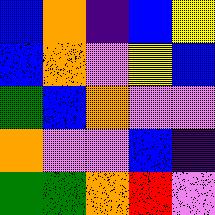[["blue", "orange", "indigo", "blue", "yellow"], ["blue", "orange", "violet", "yellow", "blue"], ["green", "blue", "orange", "violet", "violet"], ["orange", "violet", "violet", "blue", "indigo"], ["green", "green", "orange", "red", "violet"]]